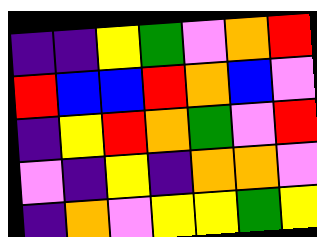[["indigo", "indigo", "yellow", "green", "violet", "orange", "red"], ["red", "blue", "blue", "red", "orange", "blue", "violet"], ["indigo", "yellow", "red", "orange", "green", "violet", "red"], ["violet", "indigo", "yellow", "indigo", "orange", "orange", "violet"], ["indigo", "orange", "violet", "yellow", "yellow", "green", "yellow"]]